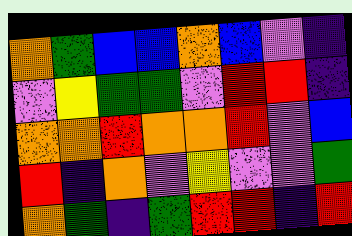[["orange", "green", "blue", "blue", "orange", "blue", "violet", "indigo"], ["violet", "yellow", "green", "green", "violet", "red", "red", "indigo"], ["orange", "orange", "red", "orange", "orange", "red", "violet", "blue"], ["red", "indigo", "orange", "violet", "yellow", "violet", "violet", "green"], ["orange", "green", "indigo", "green", "red", "red", "indigo", "red"]]